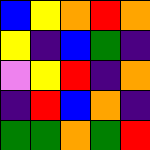[["blue", "yellow", "orange", "red", "orange"], ["yellow", "indigo", "blue", "green", "indigo"], ["violet", "yellow", "red", "indigo", "orange"], ["indigo", "red", "blue", "orange", "indigo"], ["green", "green", "orange", "green", "red"]]